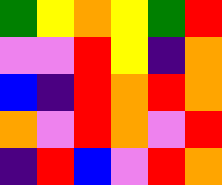[["green", "yellow", "orange", "yellow", "green", "red"], ["violet", "violet", "red", "yellow", "indigo", "orange"], ["blue", "indigo", "red", "orange", "red", "orange"], ["orange", "violet", "red", "orange", "violet", "red"], ["indigo", "red", "blue", "violet", "red", "orange"]]